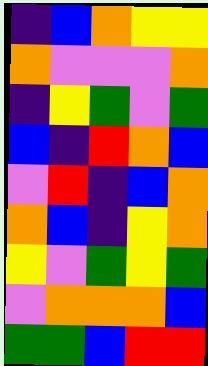[["indigo", "blue", "orange", "yellow", "yellow"], ["orange", "violet", "violet", "violet", "orange"], ["indigo", "yellow", "green", "violet", "green"], ["blue", "indigo", "red", "orange", "blue"], ["violet", "red", "indigo", "blue", "orange"], ["orange", "blue", "indigo", "yellow", "orange"], ["yellow", "violet", "green", "yellow", "green"], ["violet", "orange", "orange", "orange", "blue"], ["green", "green", "blue", "red", "red"]]